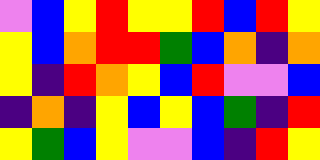[["violet", "blue", "yellow", "red", "yellow", "yellow", "red", "blue", "red", "yellow"], ["yellow", "blue", "orange", "red", "red", "green", "blue", "orange", "indigo", "orange"], ["yellow", "indigo", "red", "orange", "yellow", "blue", "red", "violet", "violet", "blue"], ["indigo", "orange", "indigo", "yellow", "blue", "yellow", "blue", "green", "indigo", "red"], ["yellow", "green", "blue", "yellow", "violet", "violet", "blue", "indigo", "red", "yellow"]]